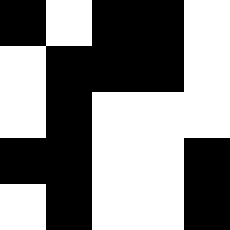[["black", "white", "black", "black", "white"], ["white", "black", "black", "black", "white"], ["white", "black", "white", "white", "white"], ["black", "black", "white", "white", "black"], ["white", "black", "white", "white", "black"]]